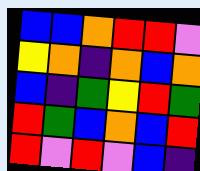[["blue", "blue", "orange", "red", "red", "violet"], ["yellow", "orange", "indigo", "orange", "blue", "orange"], ["blue", "indigo", "green", "yellow", "red", "green"], ["red", "green", "blue", "orange", "blue", "red"], ["red", "violet", "red", "violet", "blue", "indigo"]]